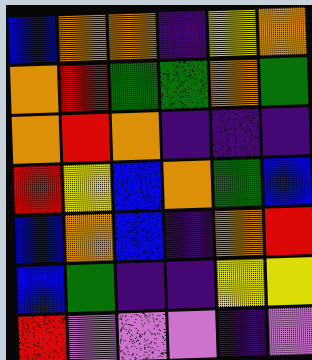[["blue", "orange", "orange", "indigo", "yellow", "orange"], ["orange", "red", "green", "green", "orange", "green"], ["orange", "red", "orange", "indigo", "indigo", "indigo"], ["red", "yellow", "blue", "orange", "green", "blue"], ["blue", "orange", "blue", "indigo", "orange", "red"], ["blue", "green", "indigo", "indigo", "yellow", "yellow"], ["red", "violet", "violet", "violet", "indigo", "violet"]]